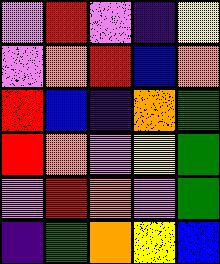[["violet", "red", "violet", "indigo", "yellow"], ["violet", "orange", "red", "blue", "orange"], ["red", "blue", "indigo", "orange", "green"], ["red", "orange", "violet", "yellow", "green"], ["violet", "red", "orange", "violet", "green"], ["indigo", "green", "orange", "yellow", "blue"]]